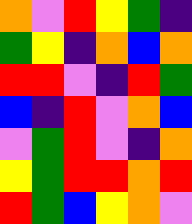[["orange", "violet", "red", "yellow", "green", "indigo"], ["green", "yellow", "indigo", "orange", "blue", "orange"], ["red", "red", "violet", "indigo", "red", "green"], ["blue", "indigo", "red", "violet", "orange", "blue"], ["violet", "green", "red", "violet", "indigo", "orange"], ["yellow", "green", "red", "red", "orange", "red"], ["red", "green", "blue", "yellow", "orange", "violet"]]